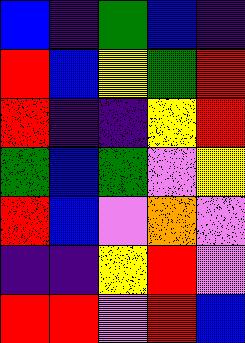[["blue", "indigo", "green", "blue", "indigo"], ["red", "blue", "yellow", "green", "red"], ["red", "indigo", "indigo", "yellow", "red"], ["green", "blue", "green", "violet", "yellow"], ["red", "blue", "violet", "orange", "violet"], ["indigo", "indigo", "yellow", "red", "violet"], ["red", "red", "violet", "red", "blue"]]